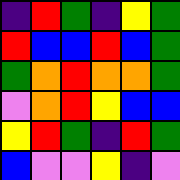[["indigo", "red", "green", "indigo", "yellow", "green"], ["red", "blue", "blue", "red", "blue", "green"], ["green", "orange", "red", "orange", "orange", "green"], ["violet", "orange", "red", "yellow", "blue", "blue"], ["yellow", "red", "green", "indigo", "red", "green"], ["blue", "violet", "violet", "yellow", "indigo", "violet"]]